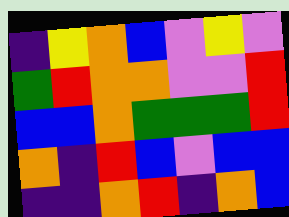[["indigo", "yellow", "orange", "blue", "violet", "yellow", "violet"], ["green", "red", "orange", "orange", "violet", "violet", "red"], ["blue", "blue", "orange", "green", "green", "green", "red"], ["orange", "indigo", "red", "blue", "violet", "blue", "blue"], ["indigo", "indigo", "orange", "red", "indigo", "orange", "blue"]]